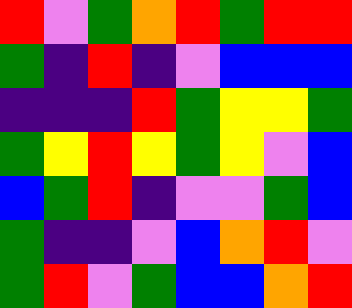[["red", "violet", "green", "orange", "red", "green", "red", "red"], ["green", "indigo", "red", "indigo", "violet", "blue", "blue", "blue"], ["indigo", "indigo", "indigo", "red", "green", "yellow", "yellow", "green"], ["green", "yellow", "red", "yellow", "green", "yellow", "violet", "blue"], ["blue", "green", "red", "indigo", "violet", "violet", "green", "blue"], ["green", "indigo", "indigo", "violet", "blue", "orange", "red", "violet"], ["green", "red", "violet", "green", "blue", "blue", "orange", "red"]]